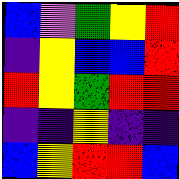[["blue", "violet", "green", "yellow", "red"], ["indigo", "yellow", "blue", "blue", "red"], ["red", "yellow", "green", "red", "red"], ["indigo", "indigo", "yellow", "indigo", "indigo"], ["blue", "yellow", "red", "red", "blue"]]